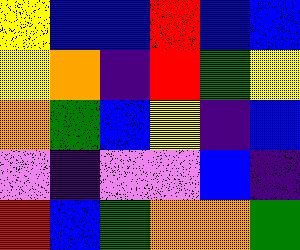[["yellow", "blue", "blue", "red", "blue", "blue"], ["yellow", "orange", "indigo", "red", "green", "yellow"], ["orange", "green", "blue", "yellow", "indigo", "blue"], ["violet", "indigo", "violet", "violet", "blue", "indigo"], ["red", "blue", "green", "orange", "orange", "green"]]